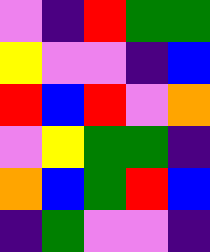[["violet", "indigo", "red", "green", "green"], ["yellow", "violet", "violet", "indigo", "blue"], ["red", "blue", "red", "violet", "orange"], ["violet", "yellow", "green", "green", "indigo"], ["orange", "blue", "green", "red", "blue"], ["indigo", "green", "violet", "violet", "indigo"]]